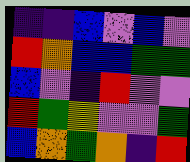[["indigo", "indigo", "blue", "violet", "blue", "violet"], ["red", "orange", "blue", "blue", "green", "green"], ["blue", "violet", "indigo", "red", "violet", "violet"], ["red", "green", "yellow", "violet", "violet", "green"], ["blue", "orange", "green", "orange", "indigo", "red"]]